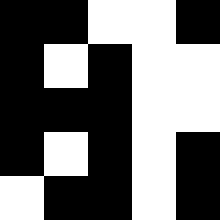[["black", "black", "white", "white", "black"], ["black", "white", "black", "white", "white"], ["black", "black", "black", "white", "white"], ["black", "white", "black", "white", "black"], ["white", "black", "black", "white", "black"]]